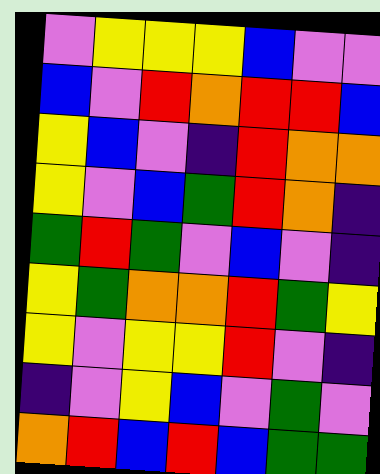[["violet", "yellow", "yellow", "yellow", "blue", "violet", "violet"], ["blue", "violet", "red", "orange", "red", "red", "blue"], ["yellow", "blue", "violet", "indigo", "red", "orange", "orange"], ["yellow", "violet", "blue", "green", "red", "orange", "indigo"], ["green", "red", "green", "violet", "blue", "violet", "indigo"], ["yellow", "green", "orange", "orange", "red", "green", "yellow"], ["yellow", "violet", "yellow", "yellow", "red", "violet", "indigo"], ["indigo", "violet", "yellow", "blue", "violet", "green", "violet"], ["orange", "red", "blue", "red", "blue", "green", "green"]]